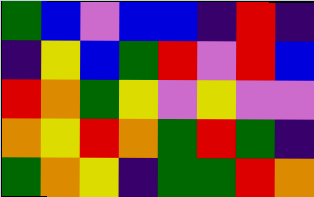[["green", "blue", "violet", "blue", "blue", "indigo", "red", "indigo"], ["indigo", "yellow", "blue", "green", "red", "violet", "red", "blue"], ["red", "orange", "green", "yellow", "violet", "yellow", "violet", "violet"], ["orange", "yellow", "red", "orange", "green", "red", "green", "indigo"], ["green", "orange", "yellow", "indigo", "green", "green", "red", "orange"]]